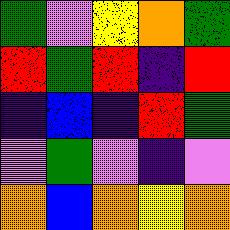[["green", "violet", "yellow", "orange", "green"], ["red", "green", "red", "indigo", "red"], ["indigo", "blue", "indigo", "red", "green"], ["violet", "green", "violet", "indigo", "violet"], ["orange", "blue", "orange", "yellow", "orange"]]